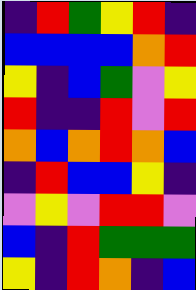[["indigo", "red", "green", "yellow", "red", "indigo"], ["blue", "blue", "blue", "blue", "orange", "red"], ["yellow", "indigo", "blue", "green", "violet", "yellow"], ["red", "indigo", "indigo", "red", "violet", "red"], ["orange", "blue", "orange", "red", "orange", "blue"], ["indigo", "red", "blue", "blue", "yellow", "indigo"], ["violet", "yellow", "violet", "red", "red", "violet"], ["blue", "indigo", "red", "green", "green", "green"], ["yellow", "indigo", "red", "orange", "indigo", "blue"]]